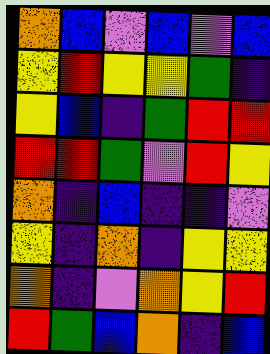[["orange", "blue", "violet", "blue", "violet", "blue"], ["yellow", "red", "yellow", "yellow", "green", "indigo"], ["yellow", "blue", "indigo", "green", "red", "red"], ["red", "red", "green", "violet", "red", "yellow"], ["orange", "indigo", "blue", "indigo", "indigo", "violet"], ["yellow", "indigo", "orange", "indigo", "yellow", "yellow"], ["orange", "indigo", "violet", "orange", "yellow", "red"], ["red", "green", "blue", "orange", "indigo", "blue"]]